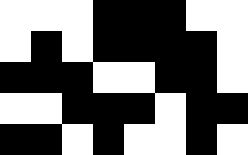[["white", "white", "white", "black", "black", "black", "white", "white"], ["white", "black", "white", "black", "black", "black", "black", "white"], ["black", "black", "black", "white", "white", "black", "black", "white"], ["white", "white", "black", "black", "black", "white", "black", "black"], ["black", "black", "white", "black", "white", "white", "black", "white"]]